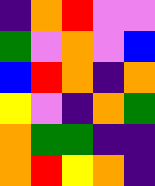[["indigo", "orange", "red", "violet", "violet"], ["green", "violet", "orange", "violet", "blue"], ["blue", "red", "orange", "indigo", "orange"], ["yellow", "violet", "indigo", "orange", "green"], ["orange", "green", "green", "indigo", "indigo"], ["orange", "red", "yellow", "orange", "indigo"]]